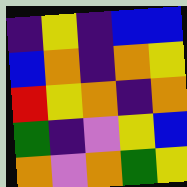[["indigo", "yellow", "indigo", "blue", "blue"], ["blue", "orange", "indigo", "orange", "yellow"], ["red", "yellow", "orange", "indigo", "orange"], ["green", "indigo", "violet", "yellow", "blue"], ["orange", "violet", "orange", "green", "yellow"]]